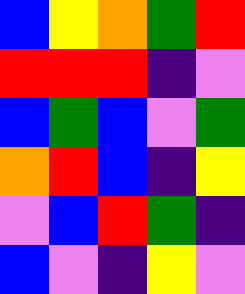[["blue", "yellow", "orange", "green", "red"], ["red", "red", "red", "indigo", "violet"], ["blue", "green", "blue", "violet", "green"], ["orange", "red", "blue", "indigo", "yellow"], ["violet", "blue", "red", "green", "indigo"], ["blue", "violet", "indigo", "yellow", "violet"]]